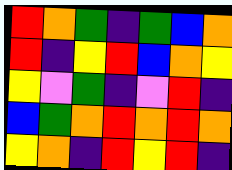[["red", "orange", "green", "indigo", "green", "blue", "orange"], ["red", "indigo", "yellow", "red", "blue", "orange", "yellow"], ["yellow", "violet", "green", "indigo", "violet", "red", "indigo"], ["blue", "green", "orange", "red", "orange", "red", "orange"], ["yellow", "orange", "indigo", "red", "yellow", "red", "indigo"]]